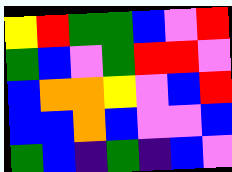[["yellow", "red", "green", "green", "blue", "violet", "red"], ["green", "blue", "violet", "green", "red", "red", "violet"], ["blue", "orange", "orange", "yellow", "violet", "blue", "red"], ["blue", "blue", "orange", "blue", "violet", "violet", "blue"], ["green", "blue", "indigo", "green", "indigo", "blue", "violet"]]